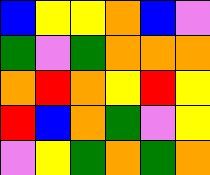[["blue", "yellow", "yellow", "orange", "blue", "violet"], ["green", "violet", "green", "orange", "orange", "orange"], ["orange", "red", "orange", "yellow", "red", "yellow"], ["red", "blue", "orange", "green", "violet", "yellow"], ["violet", "yellow", "green", "orange", "green", "orange"]]